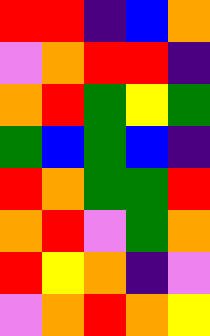[["red", "red", "indigo", "blue", "orange"], ["violet", "orange", "red", "red", "indigo"], ["orange", "red", "green", "yellow", "green"], ["green", "blue", "green", "blue", "indigo"], ["red", "orange", "green", "green", "red"], ["orange", "red", "violet", "green", "orange"], ["red", "yellow", "orange", "indigo", "violet"], ["violet", "orange", "red", "orange", "yellow"]]